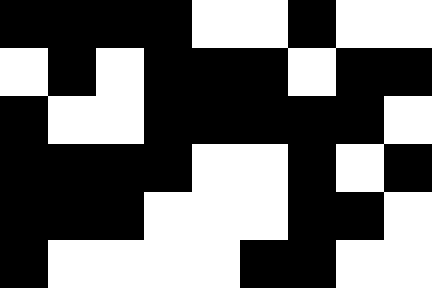[["black", "black", "black", "black", "white", "white", "black", "white", "white"], ["white", "black", "white", "black", "black", "black", "white", "black", "black"], ["black", "white", "white", "black", "black", "black", "black", "black", "white"], ["black", "black", "black", "black", "white", "white", "black", "white", "black"], ["black", "black", "black", "white", "white", "white", "black", "black", "white"], ["black", "white", "white", "white", "white", "black", "black", "white", "white"]]